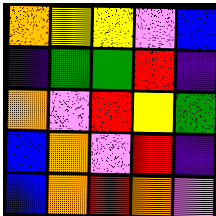[["orange", "yellow", "yellow", "violet", "blue"], ["indigo", "green", "green", "red", "indigo"], ["orange", "violet", "red", "yellow", "green"], ["blue", "orange", "violet", "red", "indigo"], ["blue", "orange", "red", "orange", "violet"]]